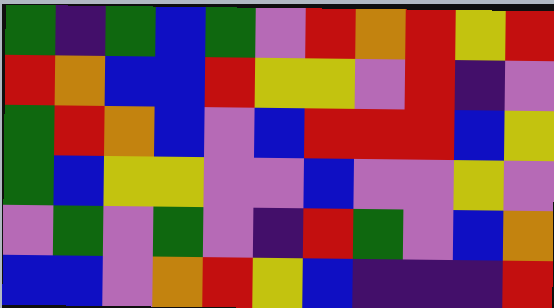[["green", "indigo", "green", "blue", "green", "violet", "red", "orange", "red", "yellow", "red"], ["red", "orange", "blue", "blue", "red", "yellow", "yellow", "violet", "red", "indigo", "violet"], ["green", "red", "orange", "blue", "violet", "blue", "red", "red", "red", "blue", "yellow"], ["green", "blue", "yellow", "yellow", "violet", "violet", "blue", "violet", "violet", "yellow", "violet"], ["violet", "green", "violet", "green", "violet", "indigo", "red", "green", "violet", "blue", "orange"], ["blue", "blue", "violet", "orange", "red", "yellow", "blue", "indigo", "indigo", "indigo", "red"]]